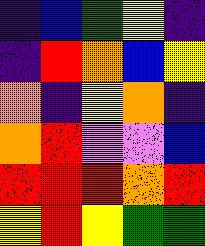[["indigo", "blue", "green", "yellow", "indigo"], ["indigo", "red", "orange", "blue", "yellow"], ["orange", "indigo", "yellow", "orange", "indigo"], ["orange", "red", "violet", "violet", "blue"], ["red", "red", "red", "orange", "red"], ["yellow", "red", "yellow", "green", "green"]]